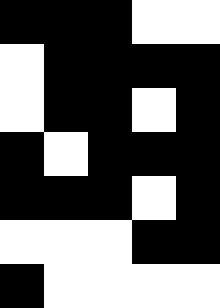[["black", "black", "black", "white", "white"], ["white", "black", "black", "black", "black"], ["white", "black", "black", "white", "black"], ["black", "white", "black", "black", "black"], ["black", "black", "black", "white", "black"], ["white", "white", "white", "black", "black"], ["black", "white", "white", "white", "white"]]